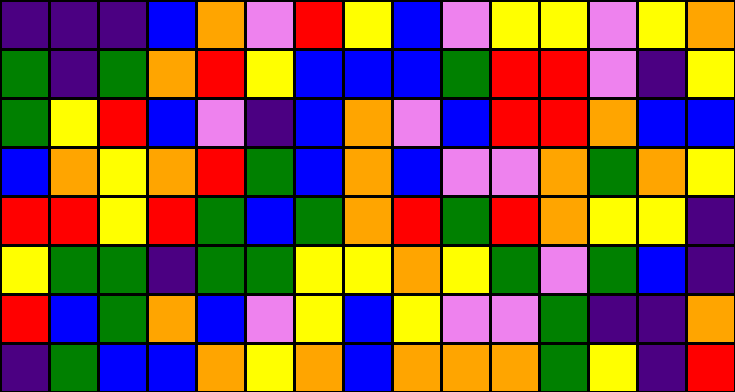[["indigo", "indigo", "indigo", "blue", "orange", "violet", "red", "yellow", "blue", "violet", "yellow", "yellow", "violet", "yellow", "orange"], ["green", "indigo", "green", "orange", "red", "yellow", "blue", "blue", "blue", "green", "red", "red", "violet", "indigo", "yellow"], ["green", "yellow", "red", "blue", "violet", "indigo", "blue", "orange", "violet", "blue", "red", "red", "orange", "blue", "blue"], ["blue", "orange", "yellow", "orange", "red", "green", "blue", "orange", "blue", "violet", "violet", "orange", "green", "orange", "yellow"], ["red", "red", "yellow", "red", "green", "blue", "green", "orange", "red", "green", "red", "orange", "yellow", "yellow", "indigo"], ["yellow", "green", "green", "indigo", "green", "green", "yellow", "yellow", "orange", "yellow", "green", "violet", "green", "blue", "indigo"], ["red", "blue", "green", "orange", "blue", "violet", "yellow", "blue", "yellow", "violet", "violet", "green", "indigo", "indigo", "orange"], ["indigo", "green", "blue", "blue", "orange", "yellow", "orange", "blue", "orange", "orange", "orange", "green", "yellow", "indigo", "red"]]